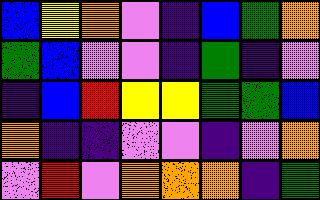[["blue", "yellow", "orange", "violet", "indigo", "blue", "green", "orange"], ["green", "blue", "violet", "violet", "indigo", "green", "indigo", "violet"], ["indigo", "blue", "red", "yellow", "yellow", "green", "green", "blue"], ["orange", "indigo", "indigo", "violet", "violet", "indigo", "violet", "orange"], ["violet", "red", "violet", "orange", "orange", "orange", "indigo", "green"]]